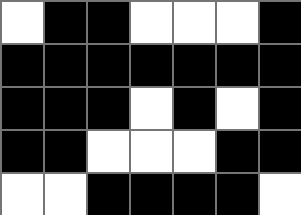[["white", "black", "black", "white", "white", "white", "black"], ["black", "black", "black", "black", "black", "black", "black"], ["black", "black", "black", "white", "black", "white", "black"], ["black", "black", "white", "white", "white", "black", "black"], ["white", "white", "black", "black", "black", "black", "white"]]